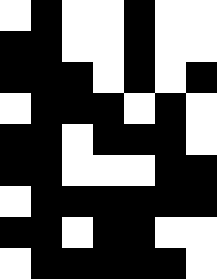[["white", "black", "white", "white", "black", "white", "white"], ["black", "black", "white", "white", "black", "white", "white"], ["black", "black", "black", "white", "black", "white", "black"], ["white", "black", "black", "black", "white", "black", "white"], ["black", "black", "white", "black", "black", "black", "white"], ["black", "black", "white", "white", "white", "black", "black"], ["white", "black", "black", "black", "black", "black", "black"], ["black", "black", "white", "black", "black", "white", "white"], ["white", "black", "black", "black", "black", "black", "white"]]